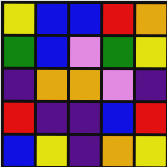[["yellow", "blue", "blue", "red", "orange"], ["green", "blue", "violet", "green", "yellow"], ["indigo", "orange", "orange", "violet", "indigo"], ["red", "indigo", "indigo", "blue", "red"], ["blue", "yellow", "indigo", "orange", "yellow"]]